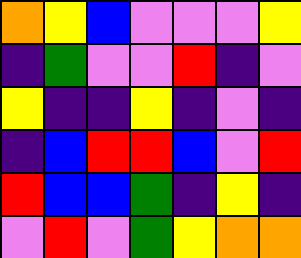[["orange", "yellow", "blue", "violet", "violet", "violet", "yellow"], ["indigo", "green", "violet", "violet", "red", "indigo", "violet"], ["yellow", "indigo", "indigo", "yellow", "indigo", "violet", "indigo"], ["indigo", "blue", "red", "red", "blue", "violet", "red"], ["red", "blue", "blue", "green", "indigo", "yellow", "indigo"], ["violet", "red", "violet", "green", "yellow", "orange", "orange"]]